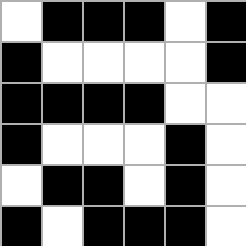[["white", "black", "black", "black", "white", "black"], ["black", "white", "white", "white", "white", "black"], ["black", "black", "black", "black", "white", "white"], ["black", "white", "white", "white", "black", "white"], ["white", "black", "black", "white", "black", "white"], ["black", "white", "black", "black", "black", "white"]]